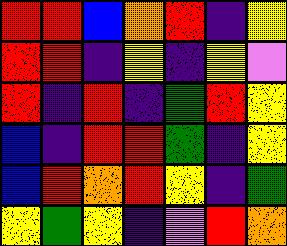[["red", "red", "blue", "orange", "red", "indigo", "yellow"], ["red", "red", "indigo", "yellow", "indigo", "yellow", "violet"], ["red", "indigo", "red", "indigo", "green", "red", "yellow"], ["blue", "indigo", "red", "red", "green", "indigo", "yellow"], ["blue", "red", "orange", "red", "yellow", "indigo", "green"], ["yellow", "green", "yellow", "indigo", "violet", "red", "orange"]]